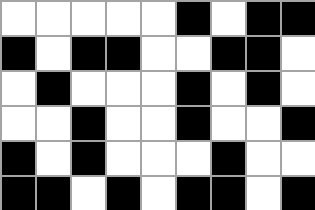[["white", "white", "white", "white", "white", "black", "white", "black", "black"], ["black", "white", "black", "black", "white", "white", "black", "black", "white"], ["white", "black", "white", "white", "white", "black", "white", "black", "white"], ["white", "white", "black", "white", "white", "black", "white", "white", "black"], ["black", "white", "black", "white", "white", "white", "black", "white", "white"], ["black", "black", "white", "black", "white", "black", "black", "white", "black"]]